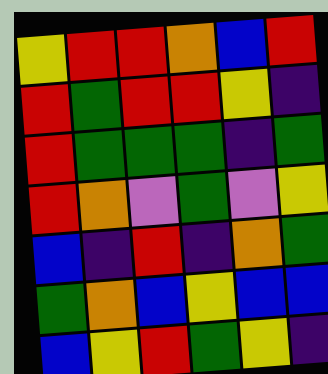[["yellow", "red", "red", "orange", "blue", "red"], ["red", "green", "red", "red", "yellow", "indigo"], ["red", "green", "green", "green", "indigo", "green"], ["red", "orange", "violet", "green", "violet", "yellow"], ["blue", "indigo", "red", "indigo", "orange", "green"], ["green", "orange", "blue", "yellow", "blue", "blue"], ["blue", "yellow", "red", "green", "yellow", "indigo"]]